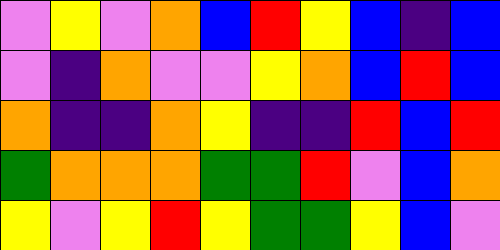[["violet", "yellow", "violet", "orange", "blue", "red", "yellow", "blue", "indigo", "blue"], ["violet", "indigo", "orange", "violet", "violet", "yellow", "orange", "blue", "red", "blue"], ["orange", "indigo", "indigo", "orange", "yellow", "indigo", "indigo", "red", "blue", "red"], ["green", "orange", "orange", "orange", "green", "green", "red", "violet", "blue", "orange"], ["yellow", "violet", "yellow", "red", "yellow", "green", "green", "yellow", "blue", "violet"]]